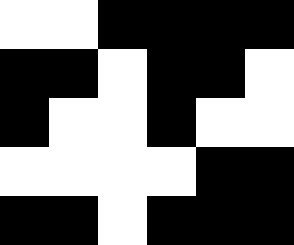[["white", "white", "black", "black", "black", "black"], ["black", "black", "white", "black", "black", "white"], ["black", "white", "white", "black", "white", "white"], ["white", "white", "white", "white", "black", "black"], ["black", "black", "white", "black", "black", "black"]]